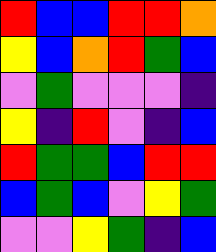[["red", "blue", "blue", "red", "red", "orange"], ["yellow", "blue", "orange", "red", "green", "blue"], ["violet", "green", "violet", "violet", "violet", "indigo"], ["yellow", "indigo", "red", "violet", "indigo", "blue"], ["red", "green", "green", "blue", "red", "red"], ["blue", "green", "blue", "violet", "yellow", "green"], ["violet", "violet", "yellow", "green", "indigo", "blue"]]